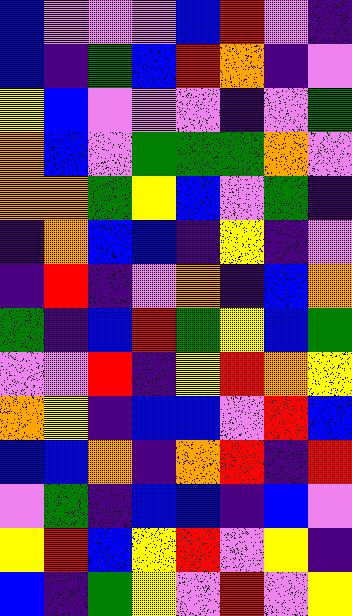[["blue", "violet", "violet", "violet", "blue", "red", "violet", "indigo"], ["blue", "indigo", "green", "blue", "red", "orange", "indigo", "violet"], ["yellow", "blue", "violet", "violet", "violet", "indigo", "violet", "green"], ["orange", "blue", "violet", "green", "green", "green", "orange", "violet"], ["orange", "orange", "green", "yellow", "blue", "violet", "green", "indigo"], ["indigo", "orange", "blue", "blue", "indigo", "yellow", "indigo", "violet"], ["indigo", "red", "indigo", "violet", "orange", "indigo", "blue", "orange"], ["green", "indigo", "blue", "red", "green", "yellow", "blue", "green"], ["violet", "violet", "red", "indigo", "yellow", "red", "orange", "yellow"], ["orange", "yellow", "indigo", "blue", "blue", "violet", "red", "blue"], ["blue", "blue", "orange", "indigo", "orange", "red", "indigo", "red"], ["violet", "green", "indigo", "blue", "blue", "indigo", "blue", "violet"], ["yellow", "red", "blue", "yellow", "red", "violet", "yellow", "indigo"], ["blue", "indigo", "green", "yellow", "violet", "red", "violet", "yellow"]]